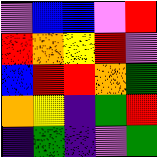[["violet", "blue", "blue", "violet", "red"], ["red", "orange", "yellow", "red", "violet"], ["blue", "red", "red", "orange", "green"], ["orange", "yellow", "indigo", "green", "red"], ["indigo", "green", "indigo", "violet", "green"]]